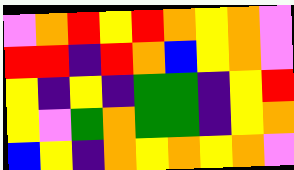[["violet", "orange", "red", "yellow", "red", "orange", "yellow", "orange", "violet"], ["red", "red", "indigo", "red", "orange", "blue", "yellow", "orange", "violet"], ["yellow", "indigo", "yellow", "indigo", "green", "green", "indigo", "yellow", "red"], ["yellow", "violet", "green", "orange", "green", "green", "indigo", "yellow", "orange"], ["blue", "yellow", "indigo", "orange", "yellow", "orange", "yellow", "orange", "violet"]]